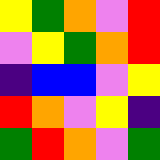[["yellow", "green", "orange", "violet", "red"], ["violet", "yellow", "green", "orange", "red"], ["indigo", "blue", "blue", "violet", "yellow"], ["red", "orange", "violet", "yellow", "indigo"], ["green", "red", "orange", "violet", "green"]]